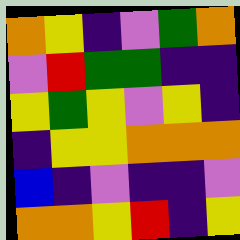[["orange", "yellow", "indigo", "violet", "green", "orange"], ["violet", "red", "green", "green", "indigo", "indigo"], ["yellow", "green", "yellow", "violet", "yellow", "indigo"], ["indigo", "yellow", "yellow", "orange", "orange", "orange"], ["blue", "indigo", "violet", "indigo", "indigo", "violet"], ["orange", "orange", "yellow", "red", "indigo", "yellow"]]